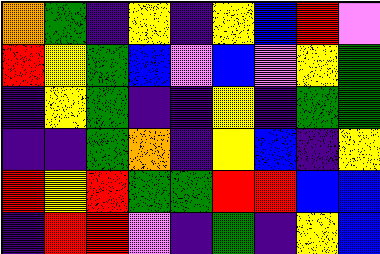[["orange", "green", "indigo", "yellow", "indigo", "yellow", "blue", "red", "violet"], ["red", "yellow", "green", "blue", "violet", "blue", "violet", "yellow", "green"], ["indigo", "yellow", "green", "indigo", "indigo", "yellow", "indigo", "green", "green"], ["indigo", "indigo", "green", "orange", "indigo", "yellow", "blue", "indigo", "yellow"], ["red", "yellow", "red", "green", "green", "red", "red", "blue", "blue"], ["indigo", "red", "red", "violet", "indigo", "green", "indigo", "yellow", "blue"]]